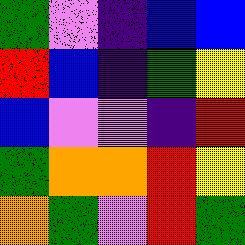[["green", "violet", "indigo", "blue", "blue"], ["red", "blue", "indigo", "green", "yellow"], ["blue", "violet", "violet", "indigo", "red"], ["green", "orange", "orange", "red", "yellow"], ["orange", "green", "violet", "red", "green"]]